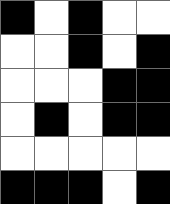[["black", "white", "black", "white", "white"], ["white", "white", "black", "white", "black"], ["white", "white", "white", "black", "black"], ["white", "black", "white", "black", "black"], ["white", "white", "white", "white", "white"], ["black", "black", "black", "white", "black"]]